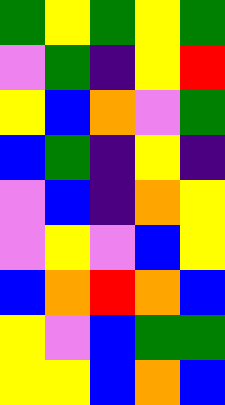[["green", "yellow", "green", "yellow", "green"], ["violet", "green", "indigo", "yellow", "red"], ["yellow", "blue", "orange", "violet", "green"], ["blue", "green", "indigo", "yellow", "indigo"], ["violet", "blue", "indigo", "orange", "yellow"], ["violet", "yellow", "violet", "blue", "yellow"], ["blue", "orange", "red", "orange", "blue"], ["yellow", "violet", "blue", "green", "green"], ["yellow", "yellow", "blue", "orange", "blue"]]